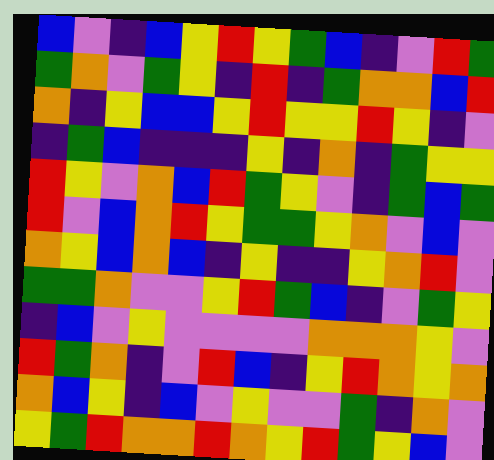[["blue", "violet", "indigo", "blue", "yellow", "red", "yellow", "green", "blue", "indigo", "violet", "red", "green"], ["green", "orange", "violet", "green", "yellow", "indigo", "red", "indigo", "green", "orange", "orange", "blue", "red"], ["orange", "indigo", "yellow", "blue", "blue", "yellow", "red", "yellow", "yellow", "red", "yellow", "indigo", "violet"], ["indigo", "green", "blue", "indigo", "indigo", "indigo", "yellow", "indigo", "orange", "indigo", "green", "yellow", "yellow"], ["red", "yellow", "violet", "orange", "blue", "red", "green", "yellow", "violet", "indigo", "green", "blue", "green"], ["red", "violet", "blue", "orange", "red", "yellow", "green", "green", "yellow", "orange", "violet", "blue", "violet"], ["orange", "yellow", "blue", "orange", "blue", "indigo", "yellow", "indigo", "indigo", "yellow", "orange", "red", "violet"], ["green", "green", "orange", "violet", "violet", "yellow", "red", "green", "blue", "indigo", "violet", "green", "yellow"], ["indigo", "blue", "violet", "yellow", "violet", "violet", "violet", "violet", "orange", "orange", "orange", "yellow", "violet"], ["red", "green", "orange", "indigo", "violet", "red", "blue", "indigo", "yellow", "red", "orange", "yellow", "orange"], ["orange", "blue", "yellow", "indigo", "blue", "violet", "yellow", "violet", "violet", "green", "indigo", "orange", "violet"], ["yellow", "green", "red", "orange", "orange", "red", "orange", "yellow", "red", "green", "yellow", "blue", "violet"]]